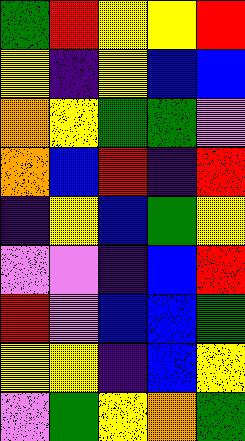[["green", "red", "yellow", "yellow", "red"], ["yellow", "indigo", "yellow", "blue", "blue"], ["orange", "yellow", "green", "green", "violet"], ["orange", "blue", "red", "indigo", "red"], ["indigo", "yellow", "blue", "green", "yellow"], ["violet", "violet", "indigo", "blue", "red"], ["red", "violet", "blue", "blue", "green"], ["yellow", "yellow", "indigo", "blue", "yellow"], ["violet", "green", "yellow", "orange", "green"]]